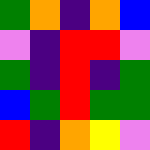[["green", "orange", "indigo", "orange", "blue"], ["violet", "indigo", "red", "red", "violet"], ["green", "indigo", "red", "indigo", "green"], ["blue", "green", "red", "green", "green"], ["red", "indigo", "orange", "yellow", "violet"]]